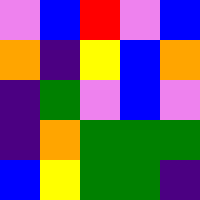[["violet", "blue", "red", "violet", "blue"], ["orange", "indigo", "yellow", "blue", "orange"], ["indigo", "green", "violet", "blue", "violet"], ["indigo", "orange", "green", "green", "green"], ["blue", "yellow", "green", "green", "indigo"]]